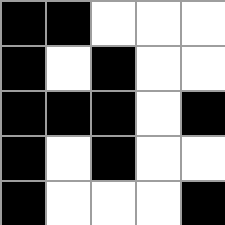[["black", "black", "white", "white", "white"], ["black", "white", "black", "white", "white"], ["black", "black", "black", "white", "black"], ["black", "white", "black", "white", "white"], ["black", "white", "white", "white", "black"]]